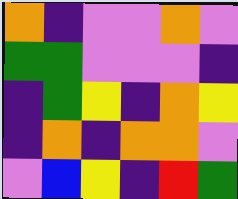[["orange", "indigo", "violet", "violet", "orange", "violet"], ["green", "green", "violet", "violet", "violet", "indigo"], ["indigo", "green", "yellow", "indigo", "orange", "yellow"], ["indigo", "orange", "indigo", "orange", "orange", "violet"], ["violet", "blue", "yellow", "indigo", "red", "green"]]